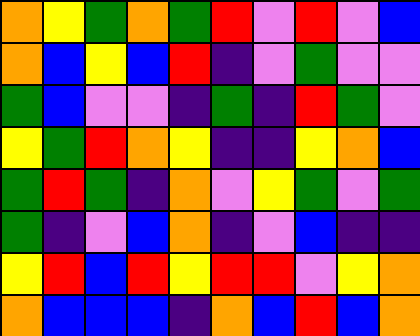[["orange", "yellow", "green", "orange", "green", "red", "violet", "red", "violet", "blue"], ["orange", "blue", "yellow", "blue", "red", "indigo", "violet", "green", "violet", "violet"], ["green", "blue", "violet", "violet", "indigo", "green", "indigo", "red", "green", "violet"], ["yellow", "green", "red", "orange", "yellow", "indigo", "indigo", "yellow", "orange", "blue"], ["green", "red", "green", "indigo", "orange", "violet", "yellow", "green", "violet", "green"], ["green", "indigo", "violet", "blue", "orange", "indigo", "violet", "blue", "indigo", "indigo"], ["yellow", "red", "blue", "red", "yellow", "red", "red", "violet", "yellow", "orange"], ["orange", "blue", "blue", "blue", "indigo", "orange", "blue", "red", "blue", "orange"]]